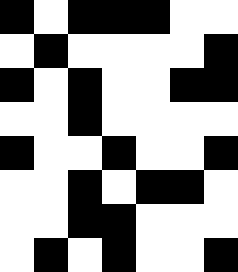[["black", "white", "black", "black", "black", "white", "white"], ["white", "black", "white", "white", "white", "white", "black"], ["black", "white", "black", "white", "white", "black", "black"], ["white", "white", "black", "white", "white", "white", "white"], ["black", "white", "white", "black", "white", "white", "black"], ["white", "white", "black", "white", "black", "black", "white"], ["white", "white", "black", "black", "white", "white", "white"], ["white", "black", "white", "black", "white", "white", "black"]]